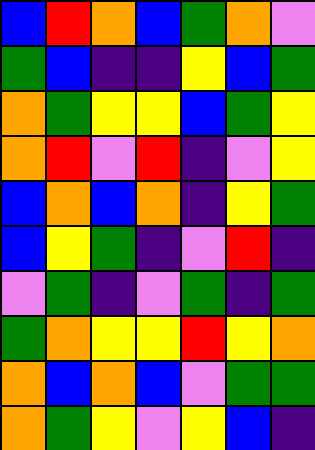[["blue", "red", "orange", "blue", "green", "orange", "violet"], ["green", "blue", "indigo", "indigo", "yellow", "blue", "green"], ["orange", "green", "yellow", "yellow", "blue", "green", "yellow"], ["orange", "red", "violet", "red", "indigo", "violet", "yellow"], ["blue", "orange", "blue", "orange", "indigo", "yellow", "green"], ["blue", "yellow", "green", "indigo", "violet", "red", "indigo"], ["violet", "green", "indigo", "violet", "green", "indigo", "green"], ["green", "orange", "yellow", "yellow", "red", "yellow", "orange"], ["orange", "blue", "orange", "blue", "violet", "green", "green"], ["orange", "green", "yellow", "violet", "yellow", "blue", "indigo"]]